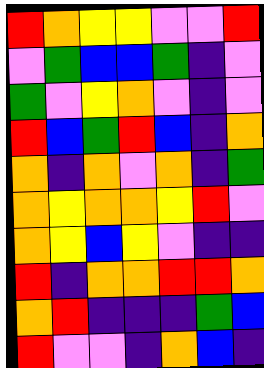[["red", "orange", "yellow", "yellow", "violet", "violet", "red"], ["violet", "green", "blue", "blue", "green", "indigo", "violet"], ["green", "violet", "yellow", "orange", "violet", "indigo", "violet"], ["red", "blue", "green", "red", "blue", "indigo", "orange"], ["orange", "indigo", "orange", "violet", "orange", "indigo", "green"], ["orange", "yellow", "orange", "orange", "yellow", "red", "violet"], ["orange", "yellow", "blue", "yellow", "violet", "indigo", "indigo"], ["red", "indigo", "orange", "orange", "red", "red", "orange"], ["orange", "red", "indigo", "indigo", "indigo", "green", "blue"], ["red", "violet", "violet", "indigo", "orange", "blue", "indigo"]]